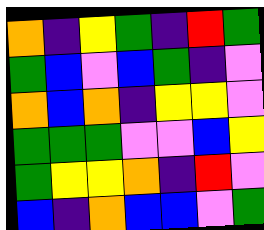[["orange", "indigo", "yellow", "green", "indigo", "red", "green"], ["green", "blue", "violet", "blue", "green", "indigo", "violet"], ["orange", "blue", "orange", "indigo", "yellow", "yellow", "violet"], ["green", "green", "green", "violet", "violet", "blue", "yellow"], ["green", "yellow", "yellow", "orange", "indigo", "red", "violet"], ["blue", "indigo", "orange", "blue", "blue", "violet", "green"]]